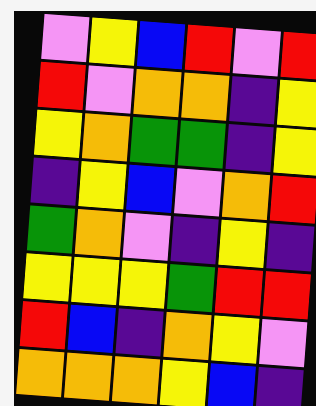[["violet", "yellow", "blue", "red", "violet", "red"], ["red", "violet", "orange", "orange", "indigo", "yellow"], ["yellow", "orange", "green", "green", "indigo", "yellow"], ["indigo", "yellow", "blue", "violet", "orange", "red"], ["green", "orange", "violet", "indigo", "yellow", "indigo"], ["yellow", "yellow", "yellow", "green", "red", "red"], ["red", "blue", "indigo", "orange", "yellow", "violet"], ["orange", "orange", "orange", "yellow", "blue", "indigo"]]